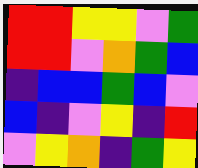[["red", "red", "yellow", "yellow", "violet", "green"], ["red", "red", "violet", "orange", "green", "blue"], ["indigo", "blue", "blue", "green", "blue", "violet"], ["blue", "indigo", "violet", "yellow", "indigo", "red"], ["violet", "yellow", "orange", "indigo", "green", "yellow"]]